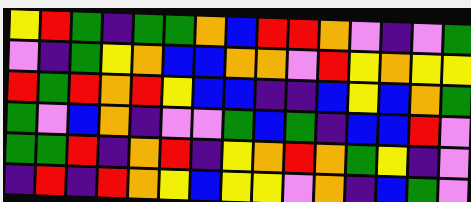[["yellow", "red", "green", "indigo", "green", "green", "orange", "blue", "red", "red", "orange", "violet", "indigo", "violet", "green"], ["violet", "indigo", "green", "yellow", "orange", "blue", "blue", "orange", "orange", "violet", "red", "yellow", "orange", "yellow", "yellow"], ["red", "green", "red", "orange", "red", "yellow", "blue", "blue", "indigo", "indigo", "blue", "yellow", "blue", "orange", "green"], ["green", "violet", "blue", "orange", "indigo", "violet", "violet", "green", "blue", "green", "indigo", "blue", "blue", "red", "violet"], ["green", "green", "red", "indigo", "orange", "red", "indigo", "yellow", "orange", "red", "orange", "green", "yellow", "indigo", "violet"], ["indigo", "red", "indigo", "red", "orange", "yellow", "blue", "yellow", "yellow", "violet", "orange", "indigo", "blue", "green", "violet"]]